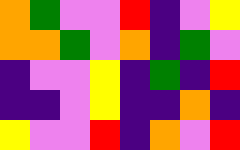[["orange", "green", "violet", "violet", "red", "indigo", "violet", "yellow"], ["orange", "orange", "green", "violet", "orange", "indigo", "green", "violet"], ["indigo", "violet", "violet", "yellow", "indigo", "green", "indigo", "red"], ["indigo", "indigo", "violet", "yellow", "indigo", "indigo", "orange", "indigo"], ["yellow", "violet", "violet", "red", "indigo", "orange", "violet", "red"]]